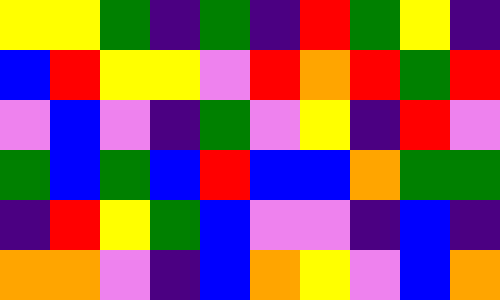[["yellow", "yellow", "green", "indigo", "green", "indigo", "red", "green", "yellow", "indigo"], ["blue", "red", "yellow", "yellow", "violet", "red", "orange", "red", "green", "red"], ["violet", "blue", "violet", "indigo", "green", "violet", "yellow", "indigo", "red", "violet"], ["green", "blue", "green", "blue", "red", "blue", "blue", "orange", "green", "green"], ["indigo", "red", "yellow", "green", "blue", "violet", "violet", "indigo", "blue", "indigo"], ["orange", "orange", "violet", "indigo", "blue", "orange", "yellow", "violet", "blue", "orange"]]